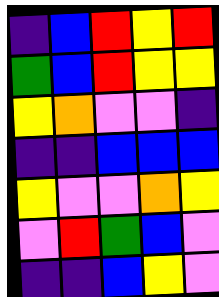[["indigo", "blue", "red", "yellow", "red"], ["green", "blue", "red", "yellow", "yellow"], ["yellow", "orange", "violet", "violet", "indigo"], ["indigo", "indigo", "blue", "blue", "blue"], ["yellow", "violet", "violet", "orange", "yellow"], ["violet", "red", "green", "blue", "violet"], ["indigo", "indigo", "blue", "yellow", "violet"]]